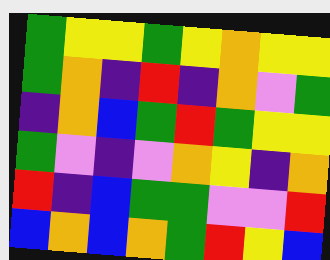[["green", "yellow", "yellow", "green", "yellow", "orange", "yellow", "yellow"], ["green", "orange", "indigo", "red", "indigo", "orange", "violet", "green"], ["indigo", "orange", "blue", "green", "red", "green", "yellow", "yellow"], ["green", "violet", "indigo", "violet", "orange", "yellow", "indigo", "orange"], ["red", "indigo", "blue", "green", "green", "violet", "violet", "red"], ["blue", "orange", "blue", "orange", "green", "red", "yellow", "blue"]]